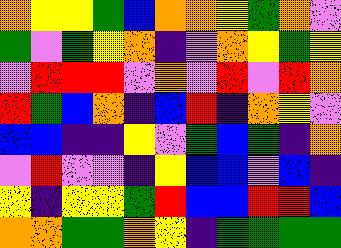[["orange", "yellow", "yellow", "green", "blue", "orange", "orange", "yellow", "green", "orange", "violet"], ["green", "violet", "green", "yellow", "orange", "indigo", "violet", "orange", "yellow", "green", "yellow"], ["violet", "red", "red", "red", "violet", "orange", "violet", "red", "violet", "red", "orange"], ["red", "green", "blue", "orange", "indigo", "blue", "red", "indigo", "orange", "yellow", "violet"], ["blue", "blue", "indigo", "indigo", "yellow", "violet", "green", "blue", "green", "indigo", "orange"], ["violet", "red", "violet", "violet", "indigo", "yellow", "blue", "blue", "violet", "blue", "indigo"], ["yellow", "indigo", "yellow", "yellow", "green", "red", "blue", "blue", "red", "red", "blue"], ["orange", "orange", "green", "green", "orange", "yellow", "indigo", "green", "green", "green", "green"]]